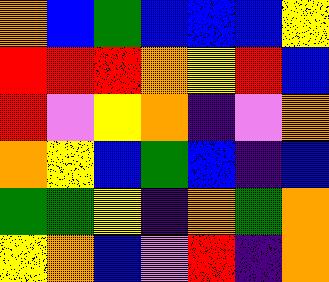[["orange", "blue", "green", "blue", "blue", "blue", "yellow"], ["red", "red", "red", "orange", "yellow", "red", "blue"], ["red", "violet", "yellow", "orange", "indigo", "violet", "orange"], ["orange", "yellow", "blue", "green", "blue", "indigo", "blue"], ["green", "green", "yellow", "indigo", "orange", "green", "orange"], ["yellow", "orange", "blue", "violet", "red", "indigo", "orange"]]